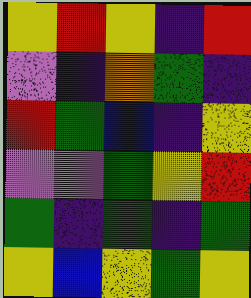[["yellow", "red", "yellow", "indigo", "red"], ["violet", "indigo", "orange", "green", "indigo"], ["red", "green", "blue", "indigo", "yellow"], ["violet", "violet", "green", "yellow", "red"], ["green", "indigo", "green", "indigo", "green"], ["yellow", "blue", "yellow", "green", "yellow"]]